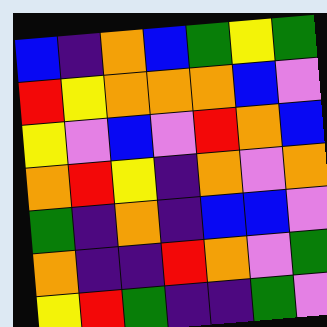[["blue", "indigo", "orange", "blue", "green", "yellow", "green"], ["red", "yellow", "orange", "orange", "orange", "blue", "violet"], ["yellow", "violet", "blue", "violet", "red", "orange", "blue"], ["orange", "red", "yellow", "indigo", "orange", "violet", "orange"], ["green", "indigo", "orange", "indigo", "blue", "blue", "violet"], ["orange", "indigo", "indigo", "red", "orange", "violet", "green"], ["yellow", "red", "green", "indigo", "indigo", "green", "violet"]]